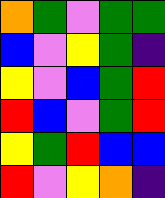[["orange", "green", "violet", "green", "green"], ["blue", "violet", "yellow", "green", "indigo"], ["yellow", "violet", "blue", "green", "red"], ["red", "blue", "violet", "green", "red"], ["yellow", "green", "red", "blue", "blue"], ["red", "violet", "yellow", "orange", "indigo"]]